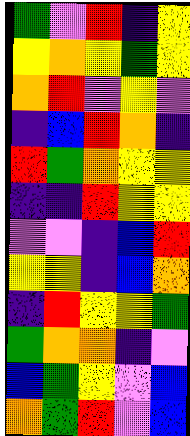[["green", "violet", "red", "indigo", "yellow"], ["yellow", "orange", "yellow", "green", "yellow"], ["orange", "red", "violet", "yellow", "violet"], ["indigo", "blue", "red", "orange", "indigo"], ["red", "green", "orange", "yellow", "yellow"], ["indigo", "indigo", "red", "yellow", "yellow"], ["violet", "violet", "indigo", "blue", "red"], ["yellow", "yellow", "indigo", "blue", "orange"], ["indigo", "red", "yellow", "yellow", "green"], ["green", "orange", "orange", "indigo", "violet"], ["blue", "green", "yellow", "violet", "blue"], ["orange", "green", "red", "violet", "blue"]]